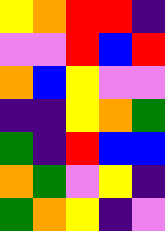[["yellow", "orange", "red", "red", "indigo"], ["violet", "violet", "red", "blue", "red"], ["orange", "blue", "yellow", "violet", "violet"], ["indigo", "indigo", "yellow", "orange", "green"], ["green", "indigo", "red", "blue", "blue"], ["orange", "green", "violet", "yellow", "indigo"], ["green", "orange", "yellow", "indigo", "violet"]]